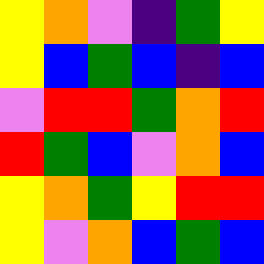[["yellow", "orange", "violet", "indigo", "green", "yellow"], ["yellow", "blue", "green", "blue", "indigo", "blue"], ["violet", "red", "red", "green", "orange", "red"], ["red", "green", "blue", "violet", "orange", "blue"], ["yellow", "orange", "green", "yellow", "red", "red"], ["yellow", "violet", "orange", "blue", "green", "blue"]]